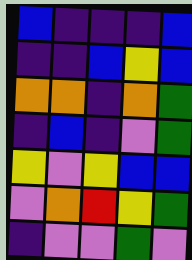[["blue", "indigo", "indigo", "indigo", "blue"], ["indigo", "indigo", "blue", "yellow", "blue"], ["orange", "orange", "indigo", "orange", "green"], ["indigo", "blue", "indigo", "violet", "green"], ["yellow", "violet", "yellow", "blue", "blue"], ["violet", "orange", "red", "yellow", "green"], ["indigo", "violet", "violet", "green", "violet"]]